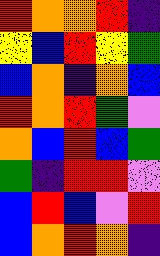[["red", "orange", "orange", "red", "indigo"], ["yellow", "blue", "red", "yellow", "green"], ["blue", "orange", "indigo", "orange", "blue"], ["red", "orange", "red", "green", "violet"], ["orange", "blue", "red", "blue", "green"], ["green", "indigo", "red", "red", "violet"], ["blue", "red", "blue", "violet", "red"], ["blue", "orange", "red", "orange", "indigo"]]